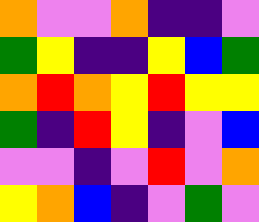[["orange", "violet", "violet", "orange", "indigo", "indigo", "violet"], ["green", "yellow", "indigo", "indigo", "yellow", "blue", "green"], ["orange", "red", "orange", "yellow", "red", "yellow", "yellow"], ["green", "indigo", "red", "yellow", "indigo", "violet", "blue"], ["violet", "violet", "indigo", "violet", "red", "violet", "orange"], ["yellow", "orange", "blue", "indigo", "violet", "green", "violet"]]